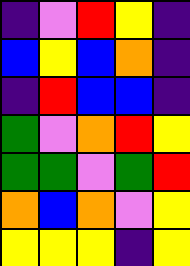[["indigo", "violet", "red", "yellow", "indigo"], ["blue", "yellow", "blue", "orange", "indigo"], ["indigo", "red", "blue", "blue", "indigo"], ["green", "violet", "orange", "red", "yellow"], ["green", "green", "violet", "green", "red"], ["orange", "blue", "orange", "violet", "yellow"], ["yellow", "yellow", "yellow", "indigo", "yellow"]]